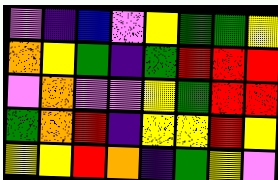[["violet", "indigo", "blue", "violet", "yellow", "green", "green", "yellow"], ["orange", "yellow", "green", "indigo", "green", "red", "red", "red"], ["violet", "orange", "violet", "violet", "yellow", "green", "red", "red"], ["green", "orange", "red", "indigo", "yellow", "yellow", "red", "yellow"], ["yellow", "yellow", "red", "orange", "indigo", "green", "yellow", "violet"]]